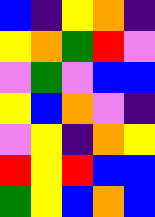[["blue", "indigo", "yellow", "orange", "indigo"], ["yellow", "orange", "green", "red", "violet"], ["violet", "green", "violet", "blue", "blue"], ["yellow", "blue", "orange", "violet", "indigo"], ["violet", "yellow", "indigo", "orange", "yellow"], ["red", "yellow", "red", "blue", "blue"], ["green", "yellow", "blue", "orange", "blue"]]